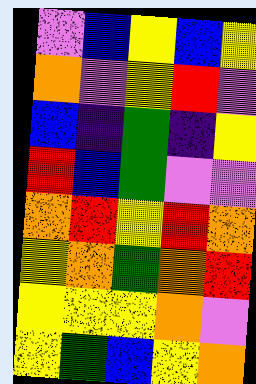[["violet", "blue", "yellow", "blue", "yellow"], ["orange", "violet", "yellow", "red", "violet"], ["blue", "indigo", "green", "indigo", "yellow"], ["red", "blue", "green", "violet", "violet"], ["orange", "red", "yellow", "red", "orange"], ["yellow", "orange", "green", "orange", "red"], ["yellow", "yellow", "yellow", "orange", "violet"], ["yellow", "green", "blue", "yellow", "orange"]]